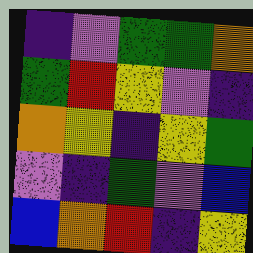[["indigo", "violet", "green", "green", "orange"], ["green", "red", "yellow", "violet", "indigo"], ["orange", "yellow", "indigo", "yellow", "green"], ["violet", "indigo", "green", "violet", "blue"], ["blue", "orange", "red", "indigo", "yellow"]]